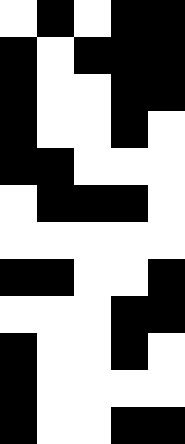[["white", "black", "white", "black", "black"], ["black", "white", "black", "black", "black"], ["black", "white", "white", "black", "black"], ["black", "white", "white", "black", "white"], ["black", "black", "white", "white", "white"], ["white", "black", "black", "black", "white"], ["white", "white", "white", "white", "white"], ["black", "black", "white", "white", "black"], ["white", "white", "white", "black", "black"], ["black", "white", "white", "black", "white"], ["black", "white", "white", "white", "white"], ["black", "white", "white", "black", "black"]]